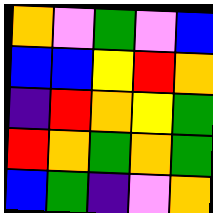[["orange", "violet", "green", "violet", "blue"], ["blue", "blue", "yellow", "red", "orange"], ["indigo", "red", "orange", "yellow", "green"], ["red", "orange", "green", "orange", "green"], ["blue", "green", "indigo", "violet", "orange"]]